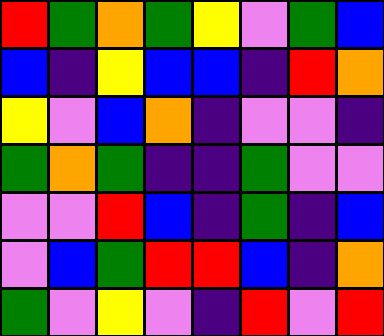[["red", "green", "orange", "green", "yellow", "violet", "green", "blue"], ["blue", "indigo", "yellow", "blue", "blue", "indigo", "red", "orange"], ["yellow", "violet", "blue", "orange", "indigo", "violet", "violet", "indigo"], ["green", "orange", "green", "indigo", "indigo", "green", "violet", "violet"], ["violet", "violet", "red", "blue", "indigo", "green", "indigo", "blue"], ["violet", "blue", "green", "red", "red", "blue", "indigo", "orange"], ["green", "violet", "yellow", "violet", "indigo", "red", "violet", "red"]]